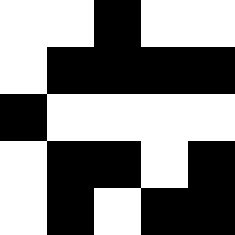[["white", "white", "black", "white", "white"], ["white", "black", "black", "black", "black"], ["black", "white", "white", "white", "white"], ["white", "black", "black", "white", "black"], ["white", "black", "white", "black", "black"]]